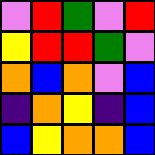[["violet", "red", "green", "violet", "red"], ["yellow", "red", "red", "green", "violet"], ["orange", "blue", "orange", "violet", "blue"], ["indigo", "orange", "yellow", "indigo", "blue"], ["blue", "yellow", "orange", "orange", "blue"]]